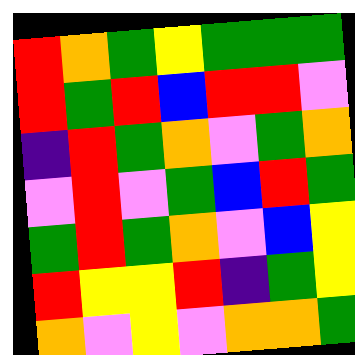[["red", "orange", "green", "yellow", "green", "green", "green"], ["red", "green", "red", "blue", "red", "red", "violet"], ["indigo", "red", "green", "orange", "violet", "green", "orange"], ["violet", "red", "violet", "green", "blue", "red", "green"], ["green", "red", "green", "orange", "violet", "blue", "yellow"], ["red", "yellow", "yellow", "red", "indigo", "green", "yellow"], ["orange", "violet", "yellow", "violet", "orange", "orange", "green"]]